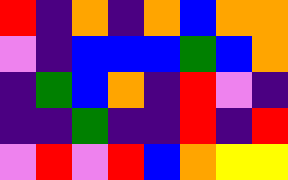[["red", "indigo", "orange", "indigo", "orange", "blue", "orange", "orange"], ["violet", "indigo", "blue", "blue", "blue", "green", "blue", "orange"], ["indigo", "green", "blue", "orange", "indigo", "red", "violet", "indigo"], ["indigo", "indigo", "green", "indigo", "indigo", "red", "indigo", "red"], ["violet", "red", "violet", "red", "blue", "orange", "yellow", "yellow"]]